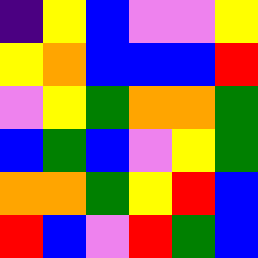[["indigo", "yellow", "blue", "violet", "violet", "yellow"], ["yellow", "orange", "blue", "blue", "blue", "red"], ["violet", "yellow", "green", "orange", "orange", "green"], ["blue", "green", "blue", "violet", "yellow", "green"], ["orange", "orange", "green", "yellow", "red", "blue"], ["red", "blue", "violet", "red", "green", "blue"]]